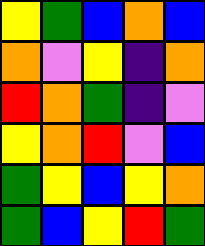[["yellow", "green", "blue", "orange", "blue"], ["orange", "violet", "yellow", "indigo", "orange"], ["red", "orange", "green", "indigo", "violet"], ["yellow", "orange", "red", "violet", "blue"], ["green", "yellow", "blue", "yellow", "orange"], ["green", "blue", "yellow", "red", "green"]]